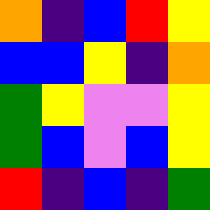[["orange", "indigo", "blue", "red", "yellow"], ["blue", "blue", "yellow", "indigo", "orange"], ["green", "yellow", "violet", "violet", "yellow"], ["green", "blue", "violet", "blue", "yellow"], ["red", "indigo", "blue", "indigo", "green"]]